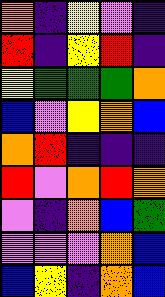[["orange", "indigo", "yellow", "violet", "indigo"], ["red", "indigo", "yellow", "red", "indigo"], ["yellow", "green", "green", "green", "orange"], ["blue", "violet", "yellow", "orange", "blue"], ["orange", "red", "indigo", "indigo", "indigo"], ["red", "violet", "orange", "red", "orange"], ["violet", "indigo", "orange", "blue", "green"], ["violet", "violet", "violet", "orange", "blue"], ["blue", "yellow", "indigo", "orange", "blue"]]